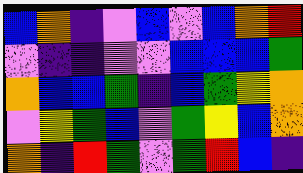[["blue", "orange", "indigo", "violet", "blue", "violet", "blue", "orange", "red"], ["violet", "indigo", "indigo", "violet", "violet", "blue", "blue", "blue", "green"], ["orange", "blue", "blue", "green", "indigo", "blue", "green", "yellow", "orange"], ["violet", "yellow", "green", "blue", "violet", "green", "yellow", "blue", "orange"], ["orange", "indigo", "red", "green", "violet", "green", "red", "blue", "indigo"]]